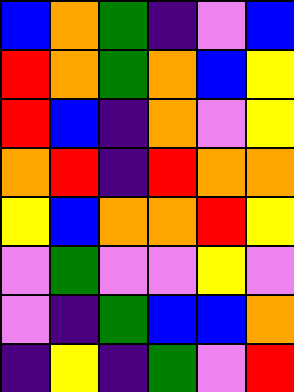[["blue", "orange", "green", "indigo", "violet", "blue"], ["red", "orange", "green", "orange", "blue", "yellow"], ["red", "blue", "indigo", "orange", "violet", "yellow"], ["orange", "red", "indigo", "red", "orange", "orange"], ["yellow", "blue", "orange", "orange", "red", "yellow"], ["violet", "green", "violet", "violet", "yellow", "violet"], ["violet", "indigo", "green", "blue", "blue", "orange"], ["indigo", "yellow", "indigo", "green", "violet", "red"]]